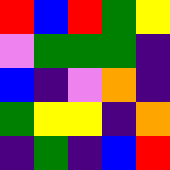[["red", "blue", "red", "green", "yellow"], ["violet", "green", "green", "green", "indigo"], ["blue", "indigo", "violet", "orange", "indigo"], ["green", "yellow", "yellow", "indigo", "orange"], ["indigo", "green", "indigo", "blue", "red"]]